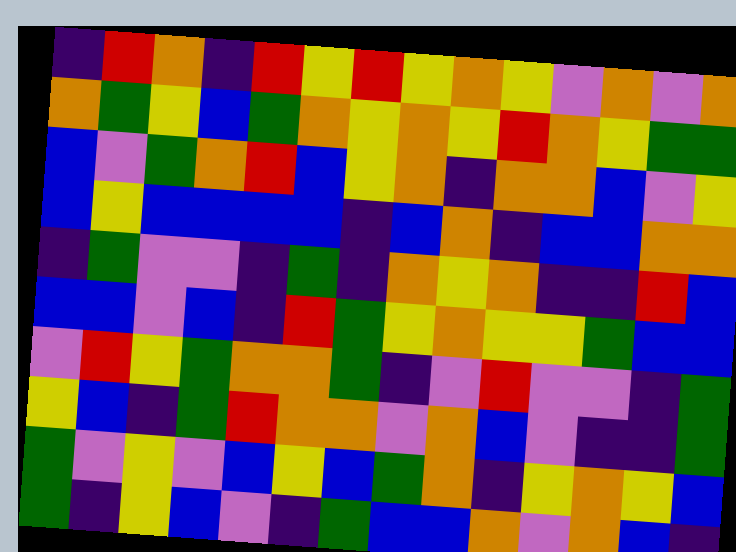[["indigo", "red", "orange", "indigo", "red", "yellow", "red", "yellow", "orange", "yellow", "violet", "orange", "violet", "orange"], ["orange", "green", "yellow", "blue", "green", "orange", "yellow", "orange", "yellow", "red", "orange", "yellow", "green", "green"], ["blue", "violet", "green", "orange", "red", "blue", "yellow", "orange", "indigo", "orange", "orange", "blue", "violet", "yellow"], ["blue", "yellow", "blue", "blue", "blue", "blue", "indigo", "blue", "orange", "indigo", "blue", "blue", "orange", "orange"], ["indigo", "green", "violet", "violet", "indigo", "green", "indigo", "orange", "yellow", "orange", "indigo", "indigo", "red", "blue"], ["blue", "blue", "violet", "blue", "indigo", "red", "green", "yellow", "orange", "yellow", "yellow", "green", "blue", "blue"], ["violet", "red", "yellow", "green", "orange", "orange", "green", "indigo", "violet", "red", "violet", "violet", "indigo", "green"], ["yellow", "blue", "indigo", "green", "red", "orange", "orange", "violet", "orange", "blue", "violet", "indigo", "indigo", "green"], ["green", "violet", "yellow", "violet", "blue", "yellow", "blue", "green", "orange", "indigo", "yellow", "orange", "yellow", "blue"], ["green", "indigo", "yellow", "blue", "violet", "indigo", "green", "blue", "blue", "orange", "violet", "orange", "blue", "indigo"]]